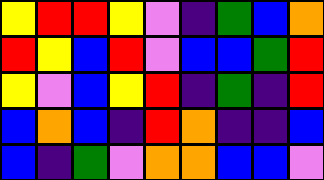[["yellow", "red", "red", "yellow", "violet", "indigo", "green", "blue", "orange"], ["red", "yellow", "blue", "red", "violet", "blue", "blue", "green", "red"], ["yellow", "violet", "blue", "yellow", "red", "indigo", "green", "indigo", "red"], ["blue", "orange", "blue", "indigo", "red", "orange", "indigo", "indigo", "blue"], ["blue", "indigo", "green", "violet", "orange", "orange", "blue", "blue", "violet"]]